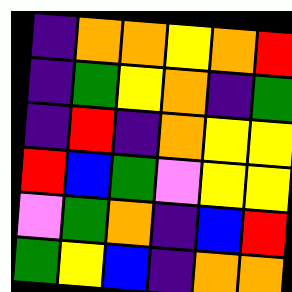[["indigo", "orange", "orange", "yellow", "orange", "red"], ["indigo", "green", "yellow", "orange", "indigo", "green"], ["indigo", "red", "indigo", "orange", "yellow", "yellow"], ["red", "blue", "green", "violet", "yellow", "yellow"], ["violet", "green", "orange", "indigo", "blue", "red"], ["green", "yellow", "blue", "indigo", "orange", "orange"]]